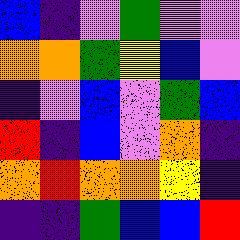[["blue", "indigo", "violet", "green", "violet", "violet"], ["orange", "orange", "green", "yellow", "blue", "violet"], ["indigo", "violet", "blue", "violet", "green", "blue"], ["red", "indigo", "blue", "violet", "orange", "indigo"], ["orange", "red", "orange", "orange", "yellow", "indigo"], ["indigo", "indigo", "green", "blue", "blue", "red"]]